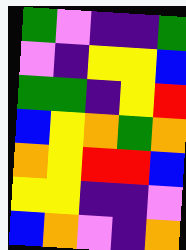[["green", "violet", "indigo", "indigo", "green"], ["violet", "indigo", "yellow", "yellow", "blue"], ["green", "green", "indigo", "yellow", "red"], ["blue", "yellow", "orange", "green", "orange"], ["orange", "yellow", "red", "red", "blue"], ["yellow", "yellow", "indigo", "indigo", "violet"], ["blue", "orange", "violet", "indigo", "orange"]]